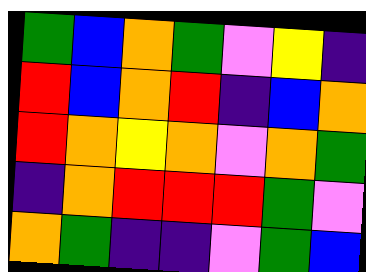[["green", "blue", "orange", "green", "violet", "yellow", "indigo"], ["red", "blue", "orange", "red", "indigo", "blue", "orange"], ["red", "orange", "yellow", "orange", "violet", "orange", "green"], ["indigo", "orange", "red", "red", "red", "green", "violet"], ["orange", "green", "indigo", "indigo", "violet", "green", "blue"]]